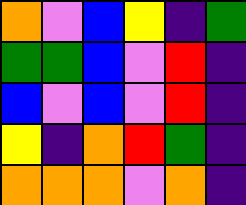[["orange", "violet", "blue", "yellow", "indigo", "green"], ["green", "green", "blue", "violet", "red", "indigo"], ["blue", "violet", "blue", "violet", "red", "indigo"], ["yellow", "indigo", "orange", "red", "green", "indigo"], ["orange", "orange", "orange", "violet", "orange", "indigo"]]